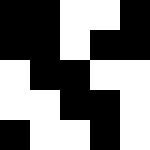[["black", "black", "white", "white", "black"], ["black", "black", "white", "black", "black"], ["white", "black", "black", "white", "white"], ["white", "white", "black", "black", "white"], ["black", "white", "white", "black", "white"]]